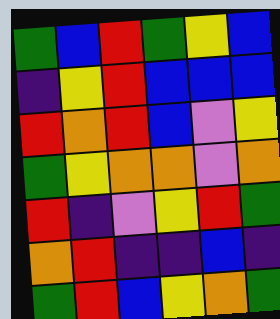[["green", "blue", "red", "green", "yellow", "blue"], ["indigo", "yellow", "red", "blue", "blue", "blue"], ["red", "orange", "red", "blue", "violet", "yellow"], ["green", "yellow", "orange", "orange", "violet", "orange"], ["red", "indigo", "violet", "yellow", "red", "green"], ["orange", "red", "indigo", "indigo", "blue", "indigo"], ["green", "red", "blue", "yellow", "orange", "green"]]